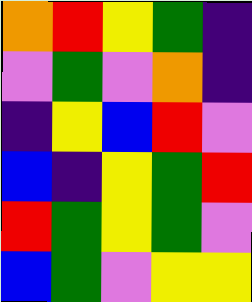[["orange", "red", "yellow", "green", "indigo"], ["violet", "green", "violet", "orange", "indigo"], ["indigo", "yellow", "blue", "red", "violet"], ["blue", "indigo", "yellow", "green", "red"], ["red", "green", "yellow", "green", "violet"], ["blue", "green", "violet", "yellow", "yellow"]]